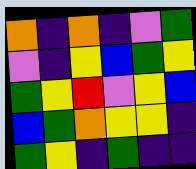[["orange", "indigo", "orange", "indigo", "violet", "green"], ["violet", "indigo", "yellow", "blue", "green", "yellow"], ["green", "yellow", "red", "violet", "yellow", "blue"], ["blue", "green", "orange", "yellow", "yellow", "indigo"], ["green", "yellow", "indigo", "green", "indigo", "indigo"]]